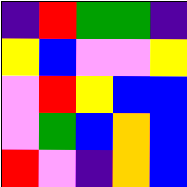[["indigo", "red", "green", "green", "indigo"], ["yellow", "blue", "violet", "violet", "yellow"], ["violet", "red", "yellow", "blue", "blue"], ["violet", "green", "blue", "orange", "blue"], ["red", "violet", "indigo", "orange", "blue"]]